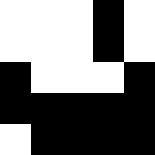[["white", "white", "white", "black", "white"], ["white", "white", "white", "black", "white"], ["black", "white", "white", "white", "black"], ["black", "black", "black", "black", "black"], ["white", "black", "black", "black", "black"]]